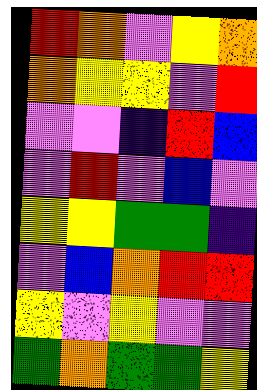[["red", "orange", "violet", "yellow", "orange"], ["orange", "yellow", "yellow", "violet", "red"], ["violet", "violet", "indigo", "red", "blue"], ["violet", "red", "violet", "blue", "violet"], ["yellow", "yellow", "green", "green", "indigo"], ["violet", "blue", "orange", "red", "red"], ["yellow", "violet", "yellow", "violet", "violet"], ["green", "orange", "green", "green", "yellow"]]